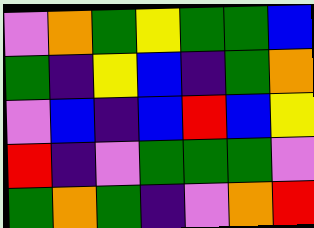[["violet", "orange", "green", "yellow", "green", "green", "blue"], ["green", "indigo", "yellow", "blue", "indigo", "green", "orange"], ["violet", "blue", "indigo", "blue", "red", "blue", "yellow"], ["red", "indigo", "violet", "green", "green", "green", "violet"], ["green", "orange", "green", "indigo", "violet", "orange", "red"]]